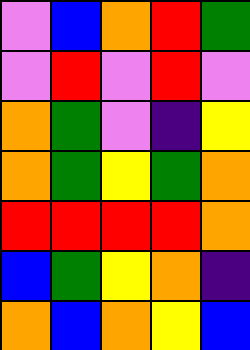[["violet", "blue", "orange", "red", "green"], ["violet", "red", "violet", "red", "violet"], ["orange", "green", "violet", "indigo", "yellow"], ["orange", "green", "yellow", "green", "orange"], ["red", "red", "red", "red", "orange"], ["blue", "green", "yellow", "orange", "indigo"], ["orange", "blue", "orange", "yellow", "blue"]]